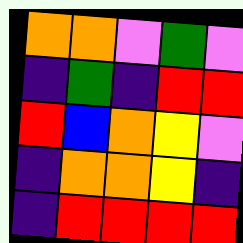[["orange", "orange", "violet", "green", "violet"], ["indigo", "green", "indigo", "red", "red"], ["red", "blue", "orange", "yellow", "violet"], ["indigo", "orange", "orange", "yellow", "indigo"], ["indigo", "red", "red", "red", "red"]]